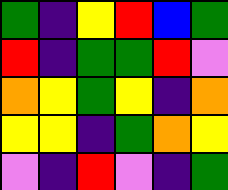[["green", "indigo", "yellow", "red", "blue", "green"], ["red", "indigo", "green", "green", "red", "violet"], ["orange", "yellow", "green", "yellow", "indigo", "orange"], ["yellow", "yellow", "indigo", "green", "orange", "yellow"], ["violet", "indigo", "red", "violet", "indigo", "green"]]